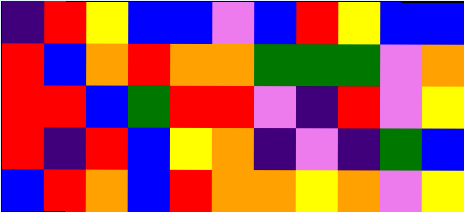[["indigo", "red", "yellow", "blue", "blue", "violet", "blue", "red", "yellow", "blue", "blue"], ["red", "blue", "orange", "red", "orange", "orange", "green", "green", "green", "violet", "orange"], ["red", "red", "blue", "green", "red", "red", "violet", "indigo", "red", "violet", "yellow"], ["red", "indigo", "red", "blue", "yellow", "orange", "indigo", "violet", "indigo", "green", "blue"], ["blue", "red", "orange", "blue", "red", "orange", "orange", "yellow", "orange", "violet", "yellow"]]